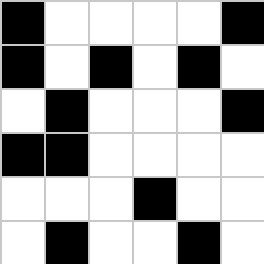[["black", "white", "white", "white", "white", "black"], ["black", "white", "black", "white", "black", "white"], ["white", "black", "white", "white", "white", "black"], ["black", "black", "white", "white", "white", "white"], ["white", "white", "white", "black", "white", "white"], ["white", "black", "white", "white", "black", "white"]]